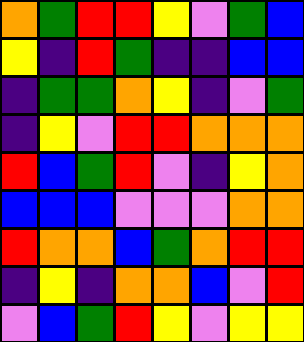[["orange", "green", "red", "red", "yellow", "violet", "green", "blue"], ["yellow", "indigo", "red", "green", "indigo", "indigo", "blue", "blue"], ["indigo", "green", "green", "orange", "yellow", "indigo", "violet", "green"], ["indigo", "yellow", "violet", "red", "red", "orange", "orange", "orange"], ["red", "blue", "green", "red", "violet", "indigo", "yellow", "orange"], ["blue", "blue", "blue", "violet", "violet", "violet", "orange", "orange"], ["red", "orange", "orange", "blue", "green", "orange", "red", "red"], ["indigo", "yellow", "indigo", "orange", "orange", "blue", "violet", "red"], ["violet", "blue", "green", "red", "yellow", "violet", "yellow", "yellow"]]